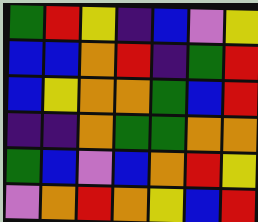[["green", "red", "yellow", "indigo", "blue", "violet", "yellow"], ["blue", "blue", "orange", "red", "indigo", "green", "red"], ["blue", "yellow", "orange", "orange", "green", "blue", "red"], ["indigo", "indigo", "orange", "green", "green", "orange", "orange"], ["green", "blue", "violet", "blue", "orange", "red", "yellow"], ["violet", "orange", "red", "orange", "yellow", "blue", "red"]]